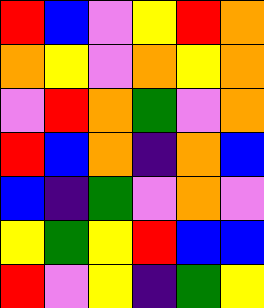[["red", "blue", "violet", "yellow", "red", "orange"], ["orange", "yellow", "violet", "orange", "yellow", "orange"], ["violet", "red", "orange", "green", "violet", "orange"], ["red", "blue", "orange", "indigo", "orange", "blue"], ["blue", "indigo", "green", "violet", "orange", "violet"], ["yellow", "green", "yellow", "red", "blue", "blue"], ["red", "violet", "yellow", "indigo", "green", "yellow"]]